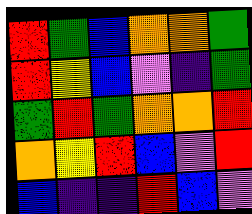[["red", "green", "blue", "orange", "orange", "green"], ["red", "yellow", "blue", "violet", "indigo", "green"], ["green", "red", "green", "orange", "orange", "red"], ["orange", "yellow", "red", "blue", "violet", "red"], ["blue", "indigo", "indigo", "red", "blue", "violet"]]